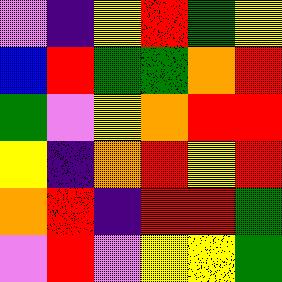[["violet", "indigo", "yellow", "red", "green", "yellow"], ["blue", "red", "green", "green", "orange", "red"], ["green", "violet", "yellow", "orange", "red", "red"], ["yellow", "indigo", "orange", "red", "yellow", "red"], ["orange", "red", "indigo", "red", "red", "green"], ["violet", "red", "violet", "yellow", "yellow", "green"]]